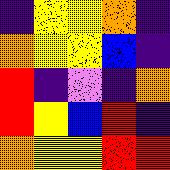[["indigo", "yellow", "yellow", "orange", "indigo"], ["orange", "yellow", "yellow", "blue", "indigo"], ["red", "indigo", "violet", "indigo", "orange"], ["red", "yellow", "blue", "red", "indigo"], ["orange", "yellow", "yellow", "red", "red"]]